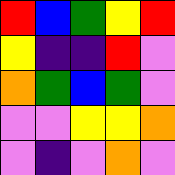[["red", "blue", "green", "yellow", "red"], ["yellow", "indigo", "indigo", "red", "violet"], ["orange", "green", "blue", "green", "violet"], ["violet", "violet", "yellow", "yellow", "orange"], ["violet", "indigo", "violet", "orange", "violet"]]